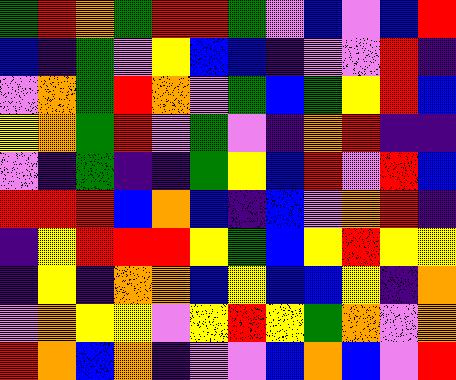[["green", "red", "orange", "green", "red", "red", "green", "violet", "blue", "violet", "blue", "red"], ["blue", "indigo", "green", "violet", "yellow", "blue", "blue", "indigo", "violet", "violet", "red", "indigo"], ["violet", "orange", "green", "red", "orange", "violet", "green", "blue", "green", "yellow", "red", "blue"], ["yellow", "orange", "green", "red", "violet", "green", "violet", "indigo", "orange", "red", "indigo", "indigo"], ["violet", "indigo", "green", "indigo", "indigo", "green", "yellow", "blue", "red", "violet", "red", "blue"], ["red", "red", "red", "blue", "orange", "blue", "indigo", "blue", "violet", "orange", "red", "indigo"], ["indigo", "yellow", "red", "red", "red", "yellow", "green", "blue", "yellow", "red", "yellow", "yellow"], ["indigo", "yellow", "indigo", "orange", "orange", "blue", "yellow", "blue", "blue", "yellow", "indigo", "orange"], ["violet", "orange", "yellow", "yellow", "violet", "yellow", "red", "yellow", "green", "orange", "violet", "orange"], ["red", "orange", "blue", "orange", "indigo", "violet", "violet", "blue", "orange", "blue", "violet", "red"]]